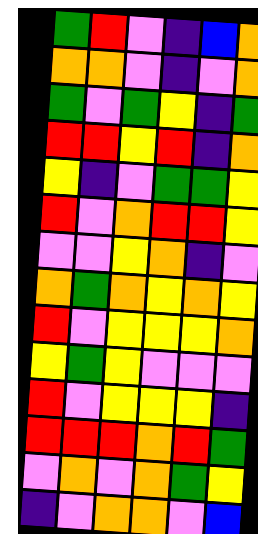[["green", "red", "violet", "indigo", "blue", "orange"], ["orange", "orange", "violet", "indigo", "violet", "orange"], ["green", "violet", "green", "yellow", "indigo", "green"], ["red", "red", "yellow", "red", "indigo", "orange"], ["yellow", "indigo", "violet", "green", "green", "yellow"], ["red", "violet", "orange", "red", "red", "yellow"], ["violet", "violet", "yellow", "orange", "indigo", "violet"], ["orange", "green", "orange", "yellow", "orange", "yellow"], ["red", "violet", "yellow", "yellow", "yellow", "orange"], ["yellow", "green", "yellow", "violet", "violet", "violet"], ["red", "violet", "yellow", "yellow", "yellow", "indigo"], ["red", "red", "red", "orange", "red", "green"], ["violet", "orange", "violet", "orange", "green", "yellow"], ["indigo", "violet", "orange", "orange", "violet", "blue"]]